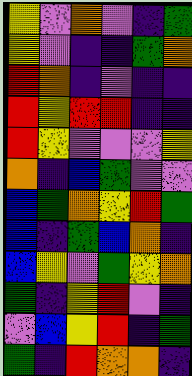[["yellow", "violet", "orange", "violet", "indigo", "green"], ["yellow", "violet", "indigo", "indigo", "green", "orange"], ["red", "orange", "indigo", "violet", "indigo", "indigo"], ["red", "yellow", "red", "red", "indigo", "indigo"], ["red", "yellow", "violet", "violet", "violet", "yellow"], ["orange", "indigo", "blue", "green", "violet", "violet"], ["blue", "green", "orange", "yellow", "red", "green"], ["blue", "indigo", "green", "blue", "orange", "indigo"], ["blue", "yellow", "violet", "green", "yellow", "orange"], ["green", "indigo", "yellow", "red", "violet", "indigo"], ["violet", "blue", "yellow", "red", "indigo", "green"], ["green", "indigo", "red", "orange", "orange", "indigo"]]